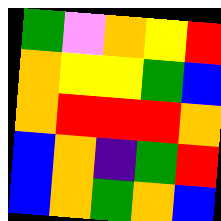[["green", "violet", "orange", "yellow", "red"], ["orange", "yellow", "yellow", "green", "blue"], ["orange", "red", "red", "red", "orange"], ["blue", "orange", "indigo", "green", "red"], ["blue", "orange", "green", "orange", "blue"]]